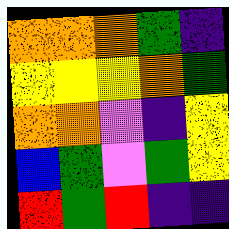[["orange", "orange", "orange", "green", "indigo"], ["yellow", "yellow", "yellow", "orange", "green"], ["orange", "orange", "violet", "indigo", "yellow"], ["blue", "green", "violet", "green", "yellow"], ["red", "green", "red", "indigo", "indigo"]]